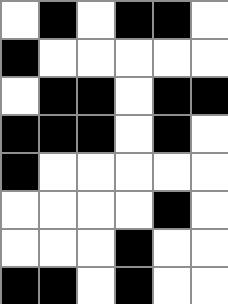[["white", "black", "white", "black", "black", "white"], ["black", "white", "white", "white", "white", "white"], ["white", "black", "black", "white", "black", "black"], ["black", "black", "black", "white", "black", "white"], ["black", "white", "white", "white", "white", "white"], ["white", "white", "white", "white", "black", "white"], ["white", "white", "white", "black", "white", "white"], ["black", "black", "white", "black", "white", "white"]]